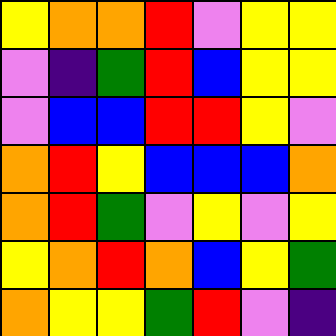[["yellow", "orange", "orange", "red", "violet", "yellow", "yellow"], ["violet", "indigo", "green", "red", "blue", "yellow", "yellow"], ["violet", "blue", "blue", "red", "red", "yellow", "violet"], ["orange", "red", "yellow", "blue", "blue", "blue", "orange"], ["orange", "red", "green", "violet", "yellow", "violet", "yellow"], ["yellow", "orange", "red", "orange", "blue", "yellow", "green"], ["orange", "yellow", "yellow", "green", "red", "violet", "indigo"]]